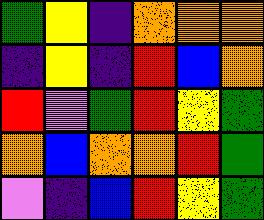[["green", "yellow", "indigo", "orange", "orange", "orange"], ["indigo", "yellow", "indigo", "red", "blue", "orange"], ["red", "violet", "green", "red", "yellow", "green"], ["orange", "blue", "orange", "orange", "red", "green"], ["violet", "indigo", "blue", "red", "yellow", "green"]]